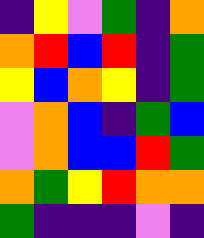[["indigo", "yellow", "violet", "green", "indigo", "orange"], ["orange", "red", "blue", "red", "indigo", "green"], ["yellow", "blue", "orange", "yellow", "indigo", "green"], ["violet", "orange", "blue", "indigo", "green", "blue"], ["violet", "orange", "blue", "blue", "red", "green"], ["orange", "green", "yellow", "red", "orange", "orange"], ["green", "indigo", "indigo", "indigo", "violet", "indigo"]]